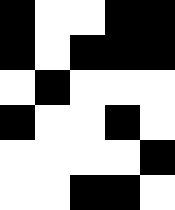[["black", "white", "white", "black", "black"], ["black", "white", "black", "black", "black"], ["white", "black", "white", "white", "white"], ["black", "white", "white", "black", "white"], ["white", "white", "white", "white", "black"], ["white", "white", "black", "black", "white"]]